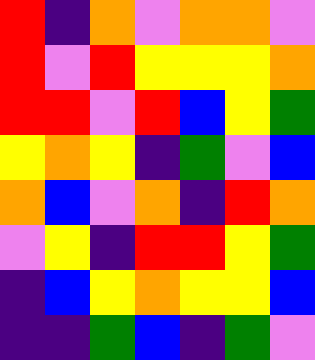[["red", "indigo", "orange", "violet", "orange", "orange", "violet"], ["red", "violet", "red", "yellow", "yellow", "yellow", "orange"], ["red", "red", "violet", "red", "blue", "yellow", "green"], ["yellow", "orange", "yellow", "indigo", "green", "violet", "blue"], ["orange", "blue", "violet", "orange", "indigo", "red", "orange"], ["violet", "yellow", "indigo", "red", "red", "yellow", "green"], ["indigo", "blue", "yellow", "orange", "yellow", "yellow", "blue"], ["indigo", "indigo", "green", "blue", "indigo", "green", "violet"]]